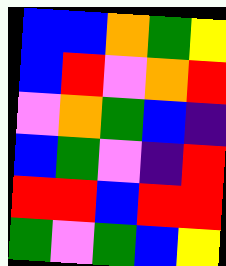[["blue", "blue", "orange", "green", "yellow"], ["blue", "red", "violet", "orange", "red"], ["violet", "orange", "green", "blue", "indigo"], ["blue", "green", "violet", "indigo", "red"], ["red", "red", "blue", "red", "red"], ["green", "violet", "green", "blue", "yellow"]]